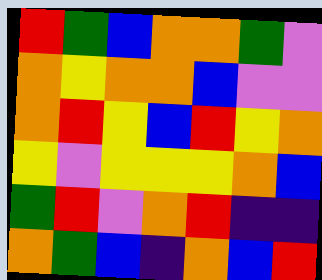[["red", "green", "blue", "orange", "orange", "green", "violet"], ["orange", "yellow", "orange", "orange", "blue", "violet", "violet"], ["orange", "red", "yellow", "blue", "red", "yellow", "orange"], ["yellow", "violet", "yellow", "yellow", "yellow", "orange", "blue"], ["green", "red", "violet", "orange", "red", "indigo", "indigo"], ["orange", "green", "blue", "indigo", "orange", "blue", "red"]]